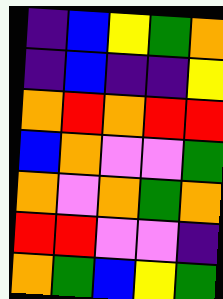[["indigo", "blue", "yellow", "green", "orange"], ["indigo", "blue", "indigo", "indigo", "yellow"], ["orange", "red", "orange", "red", "red"], ["blue", "orange", "violet", "violet", "green"], ["orange", "violet", "orange", "green", "orange"], ["red", "red", "violet", "violet", "indigo"], ["orange", "green", "blue", "yellow", "green"]]